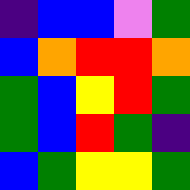[["indigo", "blue", "blue", "violet", "green"], ["blue", "orange", "red", "red", "orange"], ["green", "blue", "yellow", "red", "green"], ["green", "blue", "red", "green", "indigo"], ["blue", "green", "yellow", "yellow", "green"]]